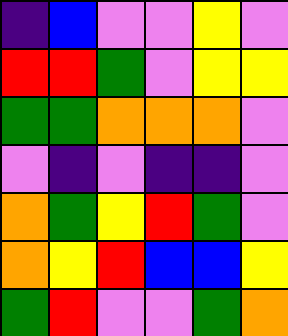[["indigo", "blue", "violet", "violet", "yellow", "violet"], ["red", "red", "green", "violet", "yellow", "yellow"], ["green", "green", "orange", "orange", "orange", "violet"], ["violet", "indigo", "violet", "indigo", "indigo", "violet"], ["orange", "green", "yellow", "red", "green", "violet"], ["orange", "yellow", "red", "blue", "blue", "yellow"], ["green", "red", "violet", "violet", "green", "orange"]]